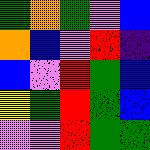[["green", "orange", "green", "violet", "blue"], ["orange", "blue", "violet", "red", "indigo"], ["blue", "violet", "red", "green", "blue"], ["yellow", "green", "red", "green", "blue"], ["violet", "violet", "red", "green", "green"]]